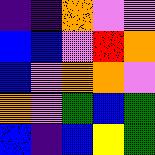[["indigo", "indigo", "orange", "violet", "violet"], ["blue", "blue", "violet", "red", "orange"], ["blue", "violet", "orange", "orange", "violet"], ["orange", "violet", "green", "blue", "green"], ["blue", "indigo", "blue", "yellow", "green"]]